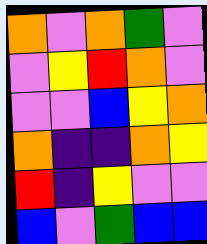[["orange", "violet", "orange", "green", "violet"], ["violet", "yellow", "red", "orange", "violet"], ["violet", "violet", "blue", "yellow", "orange"], ["orange", "indigo", "indigo", "orange", "yellow"], ["red", "indigo", "yellow", "violet", "violet"], ["blue", "violet", "green", "blue", "blue"]]